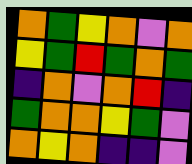[["orange", "green", "yellow", "orange", "violet", "orange"], ["yellow", "green", "red", "green", "orange", "green"], ["indigo", "orange", "violet", "orange", "red", "indigo"], ["green", "orange", "orange", "yellow", "green", "violet"], ["orange", "yellow", "orange", "indigo", "indigo", "violet"]]